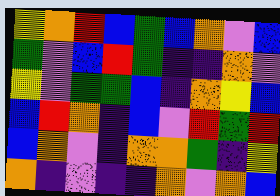[["yellow", "orange", "red", "blue", "green", "blue", "orange", "violet", "blue"], ["green", "violet", "blue", "red", "green", "indigo", "indigo", "orange", "violet"], ["yellow", "violet", "green", "green", "blue", "indigo", "orange", "yellow", "blue"], ["blue", "red", "orange", "indigo", "blue", "violet", "red", "green", "red"], ["blue", "orange", "violet", "indigo", "orange", "orange", "green", "indigo", "yellow"], ["orange", "indigo", "violet", "indigo", "indigo", "orange", "violet", "orange", "blue"]]